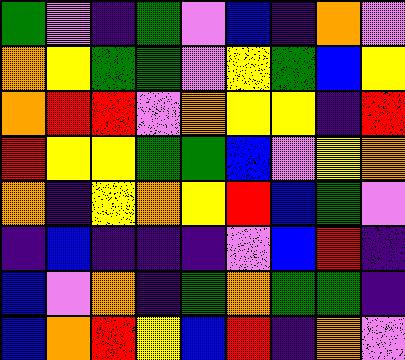[["green", "violet", "indigo", "green", "violet", "blue", "indigo", "orange", "violet"], ["orange", "yellow", "green", "green", "violet", "yellow", "green", "blue", "yellow"], ["orange", "red", "red", "violet", "orange", "yellow", "yellow", "indigo", "red"], ["red", "yellow", "yellow", "green", "green", "blue", "violet", "yellow", "orange"], ["orange", "indigo", "yellow", "orange", "yellow", "red", "blue", "green", "violet"], ["indigo", "blue", "indigo", "indigo", "indigo", "violet", "blue", "red", "indigo"], ["blue", "violet", "orange", "indigo", "green", "orange", "green", "green", "indigo"], ["blue", "orange", "red", "yellow", "blue", "red", "indigo", "orange", "violet"]]